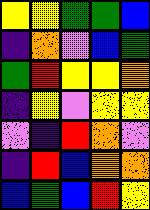[["yellow", "yellow", "green", "green", "blue"], ["indigo", "orange", "violet", "blue", "green"], ["green", "red", "yellow", "yellow", "orange"], ["indigo", "yellow", "violet", "yellow", "yellow"], ["violet", "indigo", "red", "orange", "violet"], ["indigo", "red", "blue", "orange", "orange"], ["blue", "green", "blue", "red", "yellow"]]